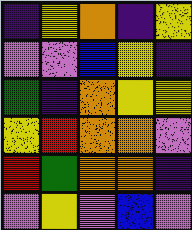[["indigo", "yellow", "orange", "indigo", "yellow"], ["violet", "violet", "blue", "yellow", "indigo"], ["green", "indigo", "orange", "yellow", "yellow"], ["yellow", "red", "orange", "orange", "violet"], ["red", "green", "orange", "orange", "indigo"], ["violet", "yellow", "violet", "blue", "violet"]]